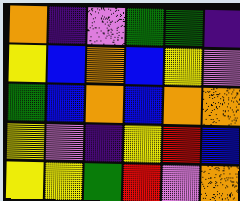[["orange", "indigo", "violet", "green", "green", "indigo"], ["yellow", "blue", "orange", "blue", "yellow", "violet"], ["green", "blue", "orange", "blue", "orange", "orange"], ["yellow", "violet", "indigo", "yellow", "red", "blue"], ["yellow", "yellow", "green", "red", "violet", "orange"]]